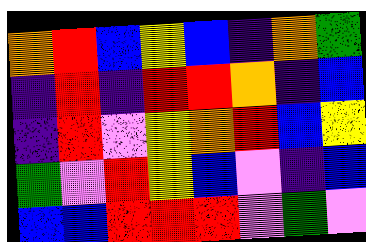[["orange", "red", "blue", "yellow", "blue", "indigo", "orange", "green"], ["indigo", "red", "indigo", "red", "red", "orange", "indigo", "blue"], ["indigo", "red", "violet", "yellow", "orange", "red", "blue", "yellow"], ["green", "violet", "red", "yellow", "blue", "violet", "indigo", "blue"], ["blue", "blue", "red", "red", "red", "violet", "green", "violet"]]